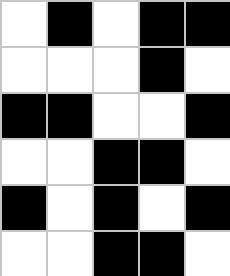[["white", "black", "white", "black", "black"], ["white", "white", "white", "black", "white"], ["black", "black", "white", "white", "black"], ["white", "white", "black", "black", "white"], ["black", "white", "black", "white", "black"], ["white", "white", "black", "black", "white"]]